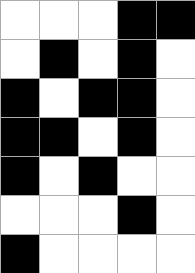[["white", "white", "white", "black", "black"], ["white", "black", "white", "black", "white"], ["black", "white", "black", "black", "white"], ["black", "black", "white", "black", "white"], ["black", "white", "black", "white", "white"], ["white", "white", "white", "black", "white"], ["black", "white", "white", "white", "white"]]